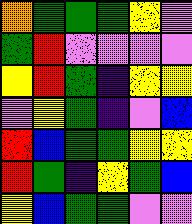[["orange", "green", "green", "green", "yellow", "violet"], ["green", "red", "violet", "violet", "violet", "violet"], ["yellow", "red", "green", "indigo", "yellow", "yellow"], ["violet", "yellow", "green", "indigo", "violet", "blue"], ["red", "blue", "green", "green", "yellow", "yellow"], ["red", "green", "indigo", "yellow", "green", "blue"], ["yellow", "blue", "green", "green", "violet", "violet"]]